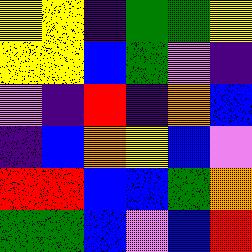[["yellow", "yellow", "indigo", "green", "green", "yellow"], ["yellow", "yellow", "blue", "green", "violet", "indigo"], ["violet", "indigo", "red", "indigo", "orange", "blue"], ["indigo", "blue", "orange", "yellow", "blue", "violet"], ["red", "red", "blue", "blue", "green", "orange"], ["green", "green", "blue", "violet", "blue", "red"]]